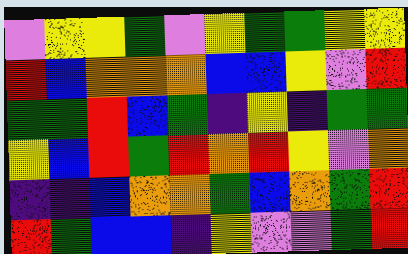[["violet", "yellow", "yellow", "green", "violet", "yellow", "green", "green", "yellow", "yellow"], ["red", "blue", "orange", "orange", "orange", "blue", "blue", "yellow", "violet", "red"], ["green", "green", "red", "blue", "green", "indigo", "yellow", "indigo", "green", "green"], ["yellow", "blue", "red", "green", "red", "orange", "red", "yellow", "violet", "orange"], ["indigo", "indigo", "blue", "orange", "orange", "green", "blue", "orange", "green", "red"], ["red", "green", "blue", "blue", "indigo", "yellow", "violet", "violet", "green", "red"]]